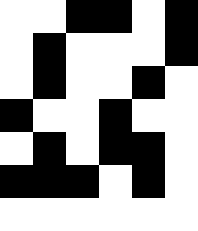[["white", "white", "black", "black", "white", "black"], ["white", "black", "white", "white", "white", "black"], ["white", "black", "white", "white", "black", "white"], ["black", "white", "white", "black", "white", "white"], ["white", "black", "white", "black", "black", "white"], ["black", "black", "black", "white", "black", "white"], ["white", "white", "white", "white", "white", "white"]]